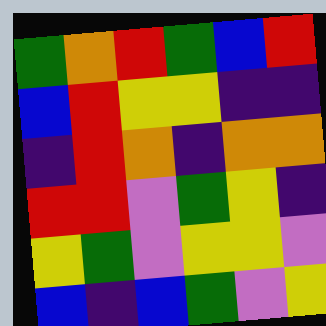[["green", "orange", "red", "green", "blue", "red"], ["blue", "red", "yellow", "yellow", "indigo", "indigo"], ["indigo", "red", "orange", "indigo", "orange", "orange"], ["red", "red", "violet", "green", "yellow", "indigo"], ["yellow", "green", "violet", "yellow", "yellow", "violet"], ["blue", "indigo", "blue", "green", "violet", "yellow"]]